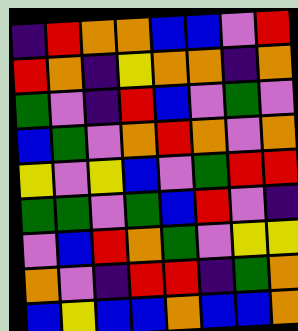[["indigo", "red", "orange", "orange", "blue", "blue", "violet", "red"], ["red", "orange", "indigo", "yellow", "orange", "orange", "indigo", "orange"], ["green", "violet", "indigo", "red", "blue", "violet", "green", "violet"], ["blue", "green", "violet", "orange", "red", "orange", "violet", "orange"], ["yellow", "violet", "yellow", "blue", "violet", "green", "red", "red"], ["green", "green", "violet", "green", "blue", "red", "violet", "indigo"], ["violet", "blue", "red", "orange", "green", "violet", "yellow", "yellow"], ["orange", "violet", "indigo", "red", "red", "indigo", "green", "orange"], ["blue", "yellow", "blue", "blue", "orange", "blue", "blue", "orange"]]